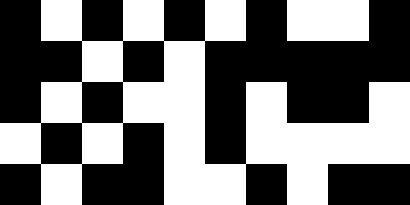[["black", "white", "black", "white", "black", "white", "black", "white", "white", "black"], ["black", "black", "white", "black", "white", "black", "black", "black", "black", "black"], ["black", "white", "black", "white", "white", "black", "white", "black", "black", "white"], ["white", "black", "white", "black", "white", "black", "white", "white", "white", "white"], ["black", "white", "black", "black", "white", "white", "black", "white", "black", "black"]]